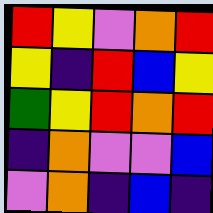[["red", "yellow", "violet", "orange", "red"], ["yellow", "indigo", "red", "blue", "yellow"], ["green", "yellow", "red", "orange", "red"], ["indigo", "orange", "violet", "violet", "blue"], ["violet", "orange", "indigo", "blue", "indigo"]]